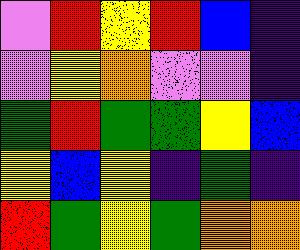[["violet", "red", "yellow", "red", "blue", "indigo"], ["violet", "yellow", "orange", "violet", "violet", "indigo"], ["green", "red", "green", "green", "yellow", "blue"], ["yellow", "blue", "yellow", "indigo", "green", "indigo"], ["red", "green", "yellow", "green", "orange", "orange"]]